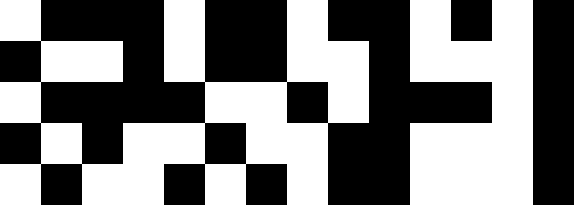[["white", "black", "black", "black", "white", "black", "black", "white", "black", "black", "white", "black", "white", "black"], ["black", "white", "white", "black", "white", "black", "black", "white", "white", "black", "white", "white", "white", "black"], ["white", "black", "black", "black", "black", "white", "white", "black", "white", "black", "black", "black", "white", "black"], ["black", "white", "black", "white", "white", "black", "white", "white", "black", "black", "white", "white", "white", "black"], ["white", "black", "white", "white", "black", "white", "black", "white", "black", "black", "white", "white", "white", "black"]]